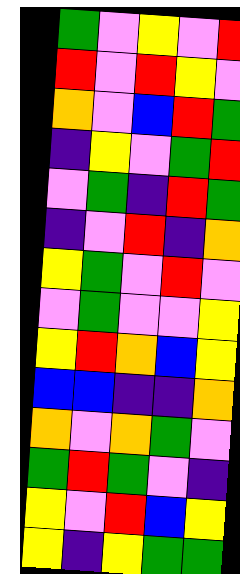[["green", "violet", "yellow", "violet", "red"], ["red", "violet", "red", "yellow", "violet"], ["orange", "violet", "blue", "red", "green"], ["indigo", "yellow", "violet", "green", "red"], ["violet", "green", "indigo", "red", "green"], ["indigo", "violet", "red", "indigo", "orange"], ["yellow", "green", "violet", "red", "violet"], ["violet", "green", "violet", "violet", "yellow"], ["yellow", "red", "orange", "blue", "yellow"], ["blue", "blue", "indigo", "indigo", "orange"], ["orange", "violet", "orange", "green", "violet"], ["green", "red", "green", "violet", "indigo"], ["yellow", "violet", "red", "blue", "yellow"], ["yellow", "indigo", "yellow", "green", "green"]]